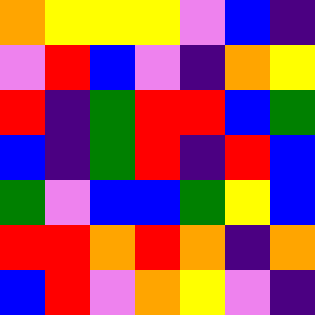[["orange", "yellow", "yellow", "yellow", "violet", "blue", "indigo"], ["violet", "red", "blue", "violet", "indigo", "orange", "yellow"], ["red", "indigo", "green", "red", "red", "blue", "green"], ["blue", "indigo", "green", "red", "indigo", "red", "blue"], ["green", "violet", "blue", "blue", "green", "yellow", "blue"], ["red", "red", "orange", "red", "orange", "indigo", "orange"], ["blue", "red", "violet", "orange", "yellow", "violet", "indigo"]]